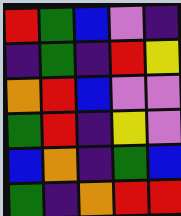[["red", "green", "blue", "violet", "indigo"], ["indigo", "green", "indigo", "red", "yellow"], ["orange", "red", "blue", "violet", "violet"], ["green", "red", "indigo", "yellow", "violet"], ["blue", "orange", "indigo", "green", "blue"], ["green", "indigo", "orange", "red", "red"]]